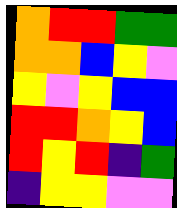[["orange", "red", "red", "green", "green"], ["orange", "orange", "blue", "yellow", "violet"], ["yellow", "violet", "yellow", "blue", "blue"], ["red", "red", "orange", "yellow", "blue"], ["red", "yellow", "red", "indigo", "green"], ["indigo", "yellow", "yellow", "violet", "violet"]]